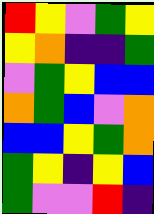[["red", "yellow", "violet", "green", "yellow"], ["yellow", "orange", "indigo", "indigo", "green"], ["violet", "green", "yellow", "blue", "blue"], ["orange", "green", "blue", "violet", "orange"], ["blue", "blue", "yellow", "green", "orange"], ["green", "yellow", "indigo", "yellow", "blue"], ["green", "violet", "violet", "red", "indigo"]]